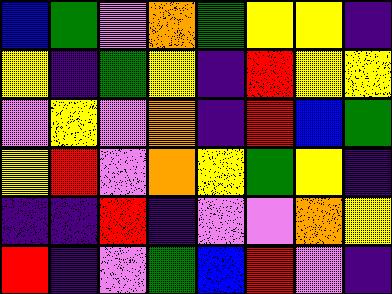[["blue", "green", "violet", "orange", "green", "yellow", "yellow", "indigo"], ["yellow", "indigo", "green", "yellow", "indigo", "red", "yellow", "yellow"], ["violet", "yellow", "violet", "orange", "indigo", "red", "blue", "green"], ["yellow", "red", "violet", "orange", "yellow", "green", "yellow", "indigo"], ["indigo", "indigo", "red", "indigo", "violet", "violet", "orange", "yellow"], ["red", "indigo", "violet", "green", "blue", "red", "violet", "indigo"]]